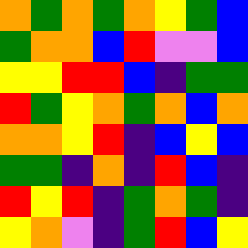[["orange", "green", "orange", "green", "orange", "yellow", "green", "blue"], ["green", "orange", "orange", "blue", "red", "violet", "violet", "blue"], ["yellow", "yellow", "red", "red", "blue", "indigo", "green", "green"], ["red", "green", "yellow", "orange", "green", "orange", "blue", "orange"], ["orange", "orange", "yellow", "red", "indigo", "blue", "yellow", "blue"], ["green", "green", "indigo", "orange", "indigo", "red", "blue", "indigo"], ["red", "yellow", "red", "indigo", "green", "orange", "green", "indigo"], ["yellow", "orange", "violet", "indigo", "green", "red", "blue", "yellow"]]